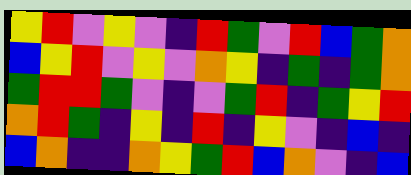[["yellow", "red", "violet", "yellow", "violet", "indigo", "red", "green", "violet", "red", "blue", "green", "orange"], ["blue", "yellow", "red", "violet", "yellow", "violet", "orange", "yellow", "indigo", "green", "indigo", "green", "orange"], ["green", "red", "red", "green", "violet", "indigo", "violet", "green", "red", "indigo", "green", "yellow", "red"], ["orange", "red", "green", "indigo", "yellow", "indigo", "red", "indigo", "yellow", "violet", "indigo", "blue", "indigo"], ["blue", "orange", "indigo", "indigo", "orange", "yellow", "green", "red", "blue", "orange", "violet", "indigo", "blue"]]